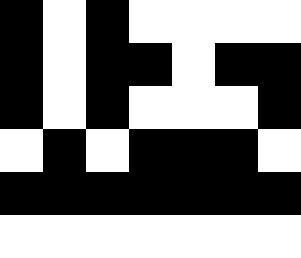[["black", "white", "black", "white", "white", "white", "white"], ["black", "white", "black", "black", "white", "black", "black"], ["black", "white", "black", "white", "white", "white", "black"], ["white", "black", "white", "black", "black", "black", "white"], ["black", "black", "black", "black", "black", "black", "black"], ["white", "white", "white", "white", "white", "white", "white"]]